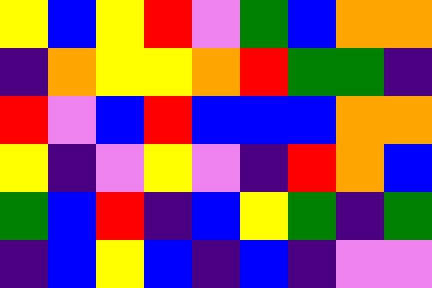[["yellow", "blue", "yellow", "red", "violet", "green", "blue", "orange", "orange"], ["indigo", "orange", "yellow", "yellow", "orange", "red", "green", "green", "indigo"], ["red", "violet", "blue", "red", "blue", "blue", "blue", "orange", "orange"], ["yellow", "indigo", "violet", "yellow", "violet", "indigo", "red", "orange", "blue"], ["green", "blue", "red", "indigo", "blue", "yellow", "green", "indigo", "green"], ["indigo", "blue", "yellow", "blue", "indigo", "blue", "indigo", "violet", "violet"]]